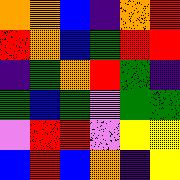[["orange", "orange", "blue", "indigo", "orange", "red"], ["red", "orange", "blue", "green", "red", "red"], ["indigo", "green", "orange", "red", "green", "indigo"], ["green", "blue", "green", "violet", "green", "green"], ["violet", "red", "red", "violet", "yellow", "yellow"], ["blue", "red", "blue", "orange", "indigo", "yellow"]]